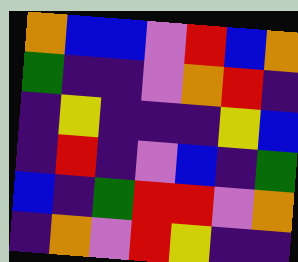[["orange", "blue", "blue", "violet", "red", "blue", "orange"], ["green", "indigo", "indigo", "violet", "orange", "red", "indigo"], ["indigo", "yellow", "indigo", "indigo", "indigo", "yellow", "blue"], ["indigo", "red", "indigo", "violet", "blue", "indigo", "green"], ["blue", "indigo", "green", "red", "red", "violet", "orange"], ["indigo", "orange", "violet", "red", "yellow", "indigo", "indigo"]]